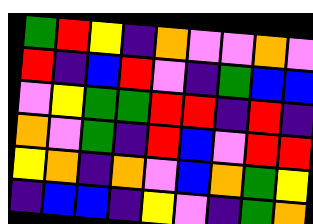[["green", "red", "yellow", "indigo", "orange", "violet", "violet", "orange", "violet"], ["red", "indigo", "blue", "red", "violet", "indigo", "green", "blue", "blue"], ["violet", "yellow", "green", "green", "red", "red", "indigo", "red", "indigo"], ["orange", "violet", "green", "indigo", "red", "blue", "violet", "red", "red"], ["yellow", "orange", "indigo", "orange", "violet", "blue", "orange", "green", "yellow"], ["indigo", "blue", "blue", "indigo", "yellow", "violet", "indigo", "green", "orange"]]